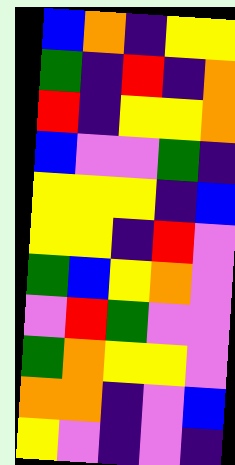[["blue", "orange", "indigo", "yellow", "yellow"], ["green", "indigo", "red", "indigo", "orange"], ["red", "indigo", "yellow", "yellow", "orange"], ["blue", "violet", "violet", "green", "indigo"], ["yellow", "yellow", "yellow", "indigo", "blue"], ["yellow", "yellow", "indigo", "red", "violet"], ["green", "blue", "yellow", "orange", "violet"], ["violet", "red", "green", "violet", "violet"], ["green", "orange", "yellow", "yellow", "violet"], ["orange", "orange", "indigo", "violet", "blue"], ["yellow", "violet", "indigo", "violet", "indigo"]]